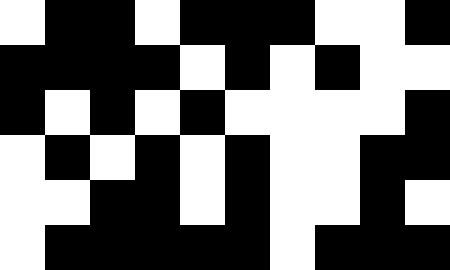[["white", "black", "black", "white", "black", "black", "black", "white", "white", "black"], ["black", "black", "black", "black", "white", "black", "white", "black", "white", "white"], ["black", "white", "black", "white", "black", "white", "white", "white", "white", "black"], ["white", "black", "white", "black", "white", "black", "white", "white", "black", "black"], ["white", "white", "black", "black", "white", "black", "white", "white", "black", "white"], ["white", "black", "black", "black", "black", "black", "white", "black", "black", "black"]]